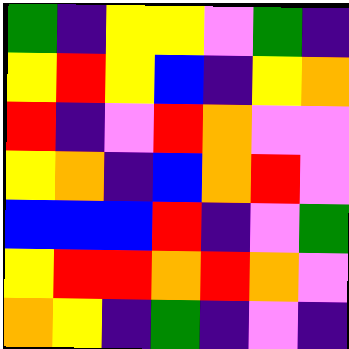[["green", "indigo", "yellow", "yellow", "violet", "green", "indigo"], ["yellow", "red", "yellow", "blue", "indigo", "yellow", "orange"], ["red", "indigo", "violet", "red", "orange", "violet", "violet"], ["yellow", "orange", "indigo", "blue", "orange", "red", "violet"], ["blue", "blue", "blue", "red", "indigo", "violet", "green"], ["yellow", "red", "red", "orange", "red", "orange", "violet"], ["orange", "yellow", "indigo", "green", "indigo", "violet", "indigo"]]